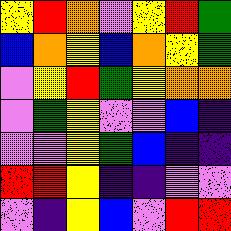[["yellow", "red", "orange", "violet", "yellow", "red", "green"], ["blue", "orange", "yellow", "blue", "orange", "yellow", "green"], ["violet", "yellow", "red", "green", "yellow", "orange", "orange"], ["violet", "green", "yellow", "violet", "violet", "blue", "indigo"], ["violet", "violet", "yellow", "green", "blue", "indigo", "indigo"], ["red", "red", "yellow", "indigo", "indigo", "violet", "violet"], ["violet", "indigo", "yellow", "blue", "violet", "red", "red"]]